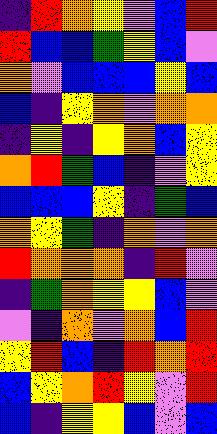[["indigo", "red", "orange", "yellow", "violet", "blue", "red"], ["red", "blue", "blue", "green", "yellow", "blue", "violet"], ["orange", "violet", "blue", "blue", "blue", "yellow", "blue"], ["blue", "indigo", "yellow", "orange", "violet", "orange", "orange"], ["indigo", "yellow", "indigo", "yellow", "orange", "blue", "yellow"], ["orange", "red", "green", "blue", "indigo", "violet", "yellow"], ["blue", "blue", "blue", "yellow", "indigo", "green", "blue"], ["orange", "yellow", "green", "indigo", "orange", "violet", "orange"], ["red", "orange", "orange", "orange", "indigo", "red", "violet"], ["indigo", "green", "orange", "yellow", "yellow", "blue", "violet"], ["violet", "indigo", "orange", "violet", "orange", "blue", "red"], ["yellow", "red", "blue", "indigo", "red", "orange", "red"], ["blue", "yellow", "orange", "red", "yellow", "violet", "red"], ["blue", "indigo", "yellow", "yellow", "blue", "violet", "blue"]]